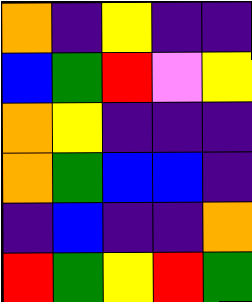[["orange", "indigo", "yellow", "indigo", "indigo"], ["blue", "green", "red", "violet", "yellow"], ["orange", "yellow", "indigo", "indigo", "indigo"], ["orange", "green", "blue", "blue", "indigo"], ["indigo", "blue", "indigo", "indigo", "orange"], ["red", "green", "yellow", "red", "green"]]